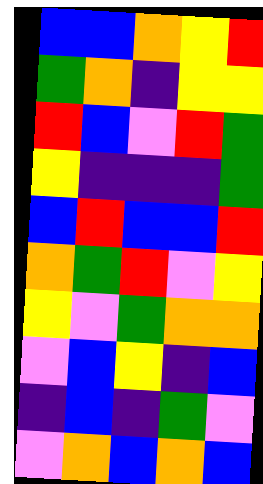[["blue", "blue", "orange", "yellow", "red"], ["green", "orange", "indigo", "yellow", "yellow"], ["red", "blue", "violet", "red", "green"], ["yellow", "indigo", "indigo", "indigo", "green"], ["blue", "red", "blue", "blue", "red"], ["orange", "green", "red", "violet", "yellow"], ["yellow", "violet", "green", "orange", "orange"], ["violet", "blue", "yellow", "indigo", "blue"], ["indigo", "blue", "indigo", "green", "violet"], ["violet", "orange", "blue", "orange", "blue"]]